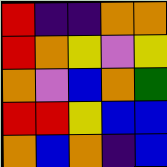[["red", "indigo", "indigo", "orange", "orange"], ["red", "orange", "yellow", "violet", "yellow"], ["orange", "violet", "blue", "orange", "green"], ["red", "red", "yellow", "blue", "blue"], ["orange", "blue", "orange", "indigo", "blue"]]